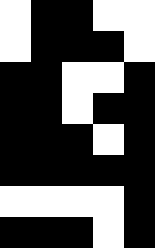[["white", "black", "black", "white", "white"], ["white", "black", "black", "black", "white"], ["black", "black", "white", "white", "black"], ["black", "black", "white", "black", "black"], ["black", "black", "black", "white", "black"], ["black", "black", "black", "black", "black"], ["white", "white", "white", "white", "black"], ["black", "black", "black", "white", "black"]]